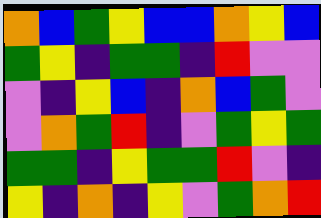[["orange", "blue", "green", "yellow", "blue", "blue", "orange", "yellow", "blue"], ["green", "yellow", "indigo", "green", "green", "indigo", "red", "violet", "violet"], ["violet", "indigo", "yellow", "blue", "indigo", "orange", "blue", "green", "violet"], ["violet", "orange", "green", "red", "indigo", "violet", "green", "yellow", "green"], ["green", "green", "indigo", "yellow", "green", "green", "red", "violet", "indigo"], ["yellow", "indigo", "orange", "indigo", "yellow", "violet", "green", "orange", "red"]]